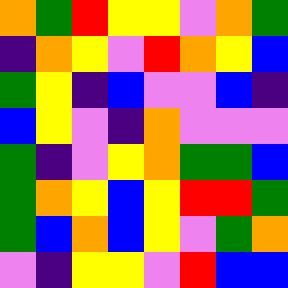[["orange", "green", "red", "yellow", "yellow", "violet", "orange", "green"], ["indigo", "orange", "yellow", "violet", "red", "orange", "yellow", "blue"], ["green", "yellow", "indigo", "blue", "violet", "violet", "blue", "indigo"], ["blue", "yellow", "violet", "indigo", "orange", "violet", "violet", "violet"], ["green", "indigo", "violet", "yellow", "orange", "green", "green", "blue"], ["green", "orange", "yellow", "blue", "yellow", "red", "red", "green"], ["green", "blue", "orange", "blue", "yellow", "violet", "green", "orange"], ["violet", "indigo", "yellow", "yellow", "violet", "red", "blue", "blue"]]